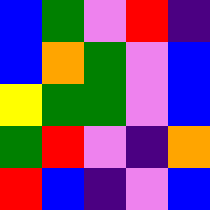[["blue", "green", "violet", "red", "indigo"], ["blue", "orange", "green", "violet", "blue"], ["yellow", "green", "green", "violet", "blue"], ["green", "red", "violet", "indigo", "orange"], ["red", "blue", "indigo", "violet", "blue"]]